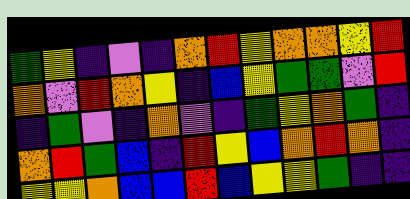[["green", "yellow", "indigo", "violet", "indigo", "orange", "red", "yellow", "orange", "orange", "yellow", "red"], ["orange", "violet", "red", "orange", "yellow", "indigo", "blue", "yellow", "green", "green", "violet", "red"], ["indigo", "green", "violet", "indigo", "orange", "violet", "indigo", "green", "yellow", "orange", "green", "indigo"], ["orange", "red", "green", "blue", "indigo", "red", "yellow", "blue", "orange", "red", "orange", "indigo"], ["yellow", "yellow", "orange", "blue", "blue", "red", "blue", "yellow", "yellow", "green", "indigo", "indigo"]]